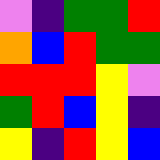[["violet", "indigo", "green", "green", "red"], ["orange", "blue", "red", "green", "green"], ["red", "red", "red", "yellow", "violet"], ["green", "red", "blue", "yellow", "indigo"], ["yellow", "indigo", "red", "yellow", "blue"]]